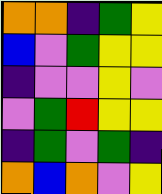[["orange", "orange", "indigo", "green", "yellow"], ["blue", "violet", "green", "yellow", "yellow"], ["indigo", "violet", "violet", "yellow", "violet"], ["violet", "green", "red", "yellow", "yellow"], ["indigo", "green", "violet", "green", "indigo"], ["orange", "blue", "orange", "violet", "yellow"]]